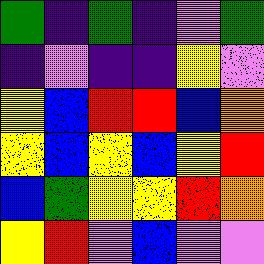[["green", "indigo", "green", "indigo", "violet", "green"], ["indigo", "violet", "indigo", "indigo", "yellow", "violet"], ["yellow", "blue", "red", "red", "blue", "orange"], ["yellow", "blue", "yellow", "blue", "yellow", "red"], ["blue", "green", "yellow", "yellow", "red", "orange"], ["yellow", "red", "violet", "blue", "violet", "violet"]]